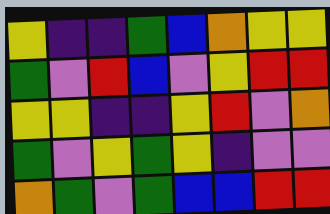[["yellow", "indigo", "indigo", "green", "blue", "orange", "yellow", "yellow"], ["green", "violet", "red", "blue", "violet", "yellow", "red", "red"], ["yellow", "yellow", "indigo", "indigo", "yellow", "red", "violet", "orange"], ["green", "violet", "yellow", "green", "yellow", "indigo", "violet", "violet"], ["orange", "green", "violet", "green", "blue", "blue", "red", "red"]]